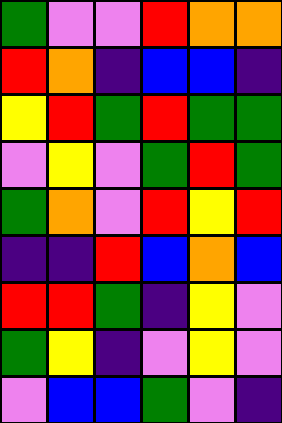[["green", "violet", "violet", "red", "orange", "orange"], ["red", "orange", "indigo", "blue", "blue", "indigo"], ["yellow", "red", "green", "red", "green", "green"], ["violet", "yellow", "violet", "green", "red", "green"], ["green", "orange", "violet", "red", "yellow", "red"], ["indigo", "indigo", "red", "blue", "orange", "blue"], ["red", "red", "green", "indigo", "yellow", "violet"], ["green", "yellow", "indigo", "violet", "yellow", "violet"], ["violet", "blue", "blue", "green", "violet", "indigo"]]